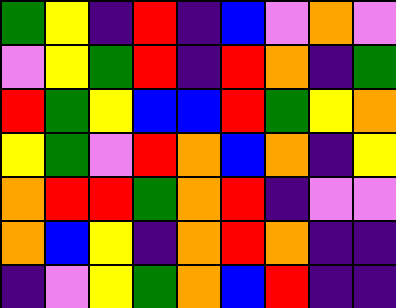[["green", "yellow", "indigo", "red", "indigo", "blue", "violet", "orange", "violet"], ["violet", "yellow", "green", "red", "indigo", "red", "orange", "indigo", "green"], ["red", "green", "yellow", "blue", "blue", "red", "green", "yellow", "orange"], ["yellow", "green", "violet", "red", "orange", "blue", "orange", "indigo", "yellow"], ["orange", "red", "red", "green", "orange", "red", "indigo", "violet", "violet"], ["orange", "blue", "yellow", "indigo", "orange", "red", "orange", "indigo", "indigo"], ["indigo", "violet", "yellow", "green", "orange", "blue", "red", "indigo", "indigo"]]